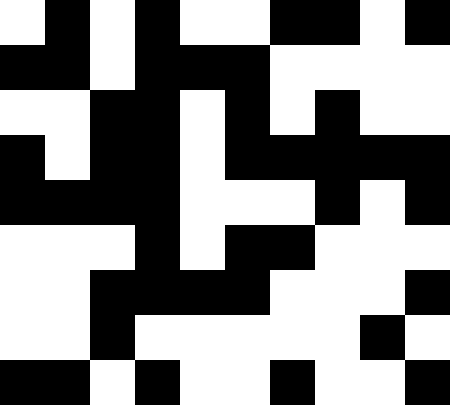[["white", "black", "white", "black", "white", "white", "black", "black", "white", "black"], ["black", "black", "white", "black", "black", "black", "white", "white", "white", "white"], ["white", "white", "black", "black", "white", "black", "white", "black", "white", "white"], ["black", "white", "black", "black", "white", "black", "black", "black", "black", "black"], ["black", "black", "black", "black", "white", "white", "white", "black", "white", "black"], ["white", "white", "white", "black", "white", "black", "black", "white", "white", "white"], ["white", "white", "black", "black", "black", "black", "white", "white", "white", "black"], ["white", "white", "black", "white", "white", "white", "white", "white", "black", "white"], ["black", "black", "white", "black", "white", "white", "black", "white", "white", "black"]]